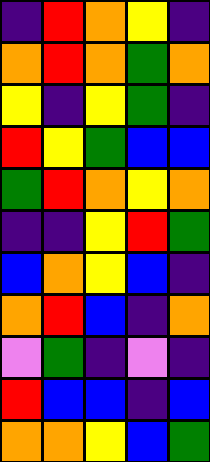[["indigo", "red", "orange", "yellow", "indigo"], ["orange", "red", "orange", "green", "orange"], ["yellow", "indigo", "yellow", "green", "indigo"], ["red", "yellow", "green", "blue", "blue"], ["green", "red", "orange", "yellow", "orange"], ["indigo", "indigo", "yellow", "red", "green"], ["blue", "orange", "yellow", "blue", "indigo"], ["orange", "red", "blue", "indigo", "orange"], ["violet", "green", "indigo", "violet", "indigo"], ["red", "blue", "blue", "indigo", "blue"], ["orange", "orange", "yellow", "blue", "green"]]